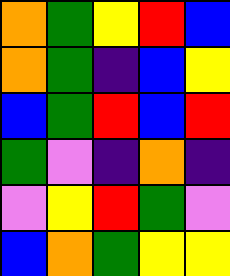[["orange", "green", "yellow", "red", "blue"], ["orange", "green", "indigo", "blue", "yellow"], ["blue", "green", "red", "blue", "red"], ["green", "violet", "indigo", "orange", "indigo"], ["violet", "yellow", "red", "green", "violet"], ["blue", "orange", "green", "yellow", "yellow"]]